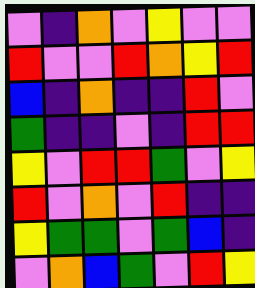[["violet", "indigo", "orange", "violet", "yellow", "violet", "violet"], ["red", "violet", "violet", "red", "orange", "yellow", "red"], ["blue", "indigo", "orange", "indigo", "indigo", "red", "violet"], ["green", "indigo", "indigo", "violet", "indigo", "red", "red"], ["yellow", "violet", "red", "red", "green", "violet", "yellow"], ["red", "violet", "orange", "violet", "red", "indigo", "indigo"], ["yellow", "green", "green", "violet", "green", "blue", "indigo"], ["violet", "orange", "blue", "green", "violet", "red", "yellow"]]